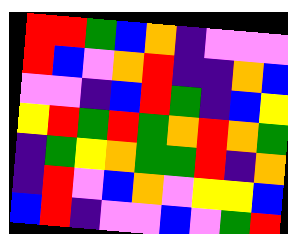[["red", "red", "green", "blue", "orange", "indigo", "violet", "violet", "violet"], ["red", "blue", "violet", "orange", "red", "indigo", "indigo", "orange", "blue"], ["violet", "violet", "indigo", "blue", "red", "green", "indigo", "blue", "yellow"], ["yellow", "red", "green", "red", "green", "orange", "red", "orange", "green"], ["indigo", "green", "yellow", "orange", "green", "green", "red", "indigo", "orange"], ["indigo", "red", "violet", "blue", "orange", "violet", "yellow", "yellow", "blue"], ["blue", "red", "indigo", "violet", "violet", "blue", "violet", "green", "red"]]